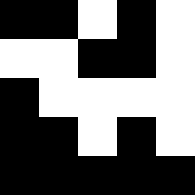[["black", "black", "white", "black", "white"], ["white", "white", "black", "black", "white"], ["black", "white", "white", "white", "white"], ["black", "black", "white", "black", "white"], ["black", "black", "black", "black", "black"]]